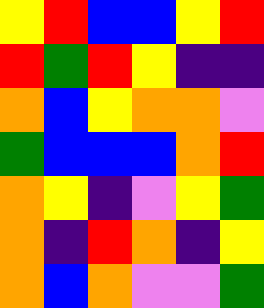[["yellow", "red", "blue", "blue", "yellow", "red"], ["red", "green", "red", "yellow", "indigo", "indigo"], ["orange", "blue", "yellow", "orange", "orange", "violet"], ["green", "blue", "blue", "blue", "orange", "red"], ["orange", "yellow", "indigo", "violet", "yellow", "green"], ["orange", "indigo", "red", "orange", "indigo", "yellow"], ["orange", "blue", "orange", "violet", "violet", "green"]]